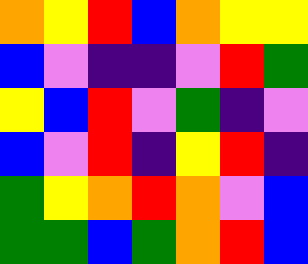[["orange", "yellow", "red", "blue", "orange", "yellow", "yellow"], ["blue", "violet", "indigo", "indigo", "violet", "red", "green"], ["yellow", "blue", "red", "violet", "green", "indigo", "violet"], ["blue", "violet", "red", "indigo", "yellow", "red", "indigo"], ["green", "yellow", "orange", "red", "orange", "violet", "blue"], ["green", "green", "blue", "green", "orange", "red", "blue"]]